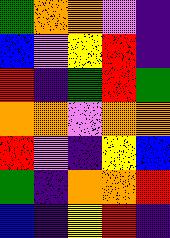[["green", "orange", "orange", "violet", "indigo"], ["blue", "violet", "yellow", "red", "indigo"], ["red", "indigo", "green", "red", "green"], ["orange", "orange", "violet", "orange", "orange"], ["red", "violet", "indigo", "yellow", "blue"], ["green", "indigo", "orange", "orange", "red"], ["blue", "indigo", "yellow", "red", "indigo"]]